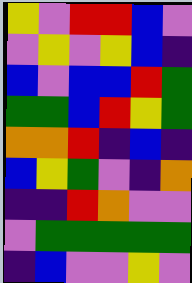[["yellow", "violet", "red", "red", "blue", "violet"], ["violet", "yellow", "violet", "yellow", "blue", "indigo"], ["blue", "violet", "blue", "blue", "red", "green"], ["green", "green", "blue", "red", "yellow", "green"], ["orange", "orange", "red", "indigo", "blue", "indigo"], ["blue", "yellow", "green", "violet", "indigo", "orange"], ["indigo", "indigo", "red", "orange", "violet", "violet"], ["violet", "green", "green", "green", "green", "green"], ["indigo", "blue", "violet", "violet", "yellow", "violet"]]